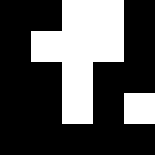[["black", "black", "white", "white", "black"], ["black", "white", "white", "white", "black"], ["black", "black", "white", "black", "black"], ["black", "black", "white", "black", "white"], ["black", "black", "black", "black", "black"]]